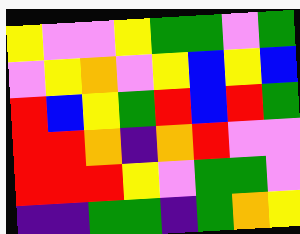[["yellow", "violet", "violet", "yellow", "green", "green", "violet", "green"], ["violet", "yellow", "orange", "violet", "yellow", "blue", "yellow", "blue"], ["red", "blue", "yellow", "green", "red", "blue", "red", "green"], ["red", "red", "orange", "indigo", "orange", "red", "violet", "violet"], ["red", "red", "red", "yellow", "violet", "green", "green", "violet"], ["indigo", "indigo", "green", "green", "indigo", "green", "orange", "yellow"]]